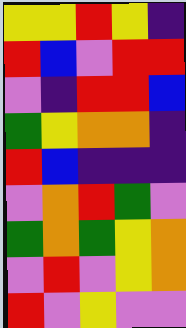[["yellow", "yellow", "red", "yellow", "indigo"], ["red", "blue", "violet", "red", "red"], ["violet", "indigo", "red", "red", "blue"], ["green", "yellow", "orange", "orange", "indigo"], ["red", "blue", "indigo", "indigo", "indigo"], ["violet", "orange", "red", "green", "violet"], ["green", "orange", "green", "yellow", "orange"], ["violet", "red", "violet", "yellow", "orange"], ["red", "violet", "yellow", "violet", "violet"]]